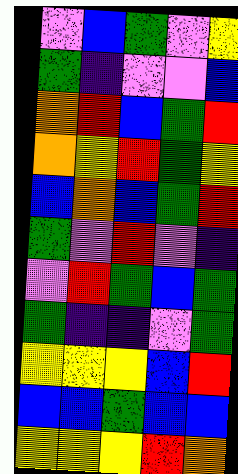[["violet", "blue", "green", "violet", "yellow"], ["green", "indigo", "violet", "violet", "blue"], ["orange", "red", "blue", "green", "red"], ["orange", "yellow", "red", "green", "yellow"], ["blue", "orange", "blue", "green", "red"], ["green", "violet", "red", "violet", "indigo"], ["violet", "red", "green", "blue", "green"], ["green", "indigo", "indigo", "violet", "green"], ["yellow", "yellow", "yellow", "blue", "red"], ["blue", "blue", "green", "blue", "blue"], ["yellow", "yellow", "yellow", "red", "orange"]]